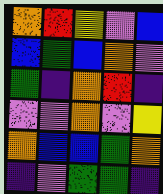[["orange", "red", "yellow", "violet", "blue"], ["blue", "green", "blue", "orange", "violet"], ["green", "indigo", "orange", "red", "indigo"], ["violet", "violet", "orange", "violet", "yellow"], ["orange", "blue", "blue", "green", "orange"], ["indigo", "violet", "green", "green", "indigo"]]